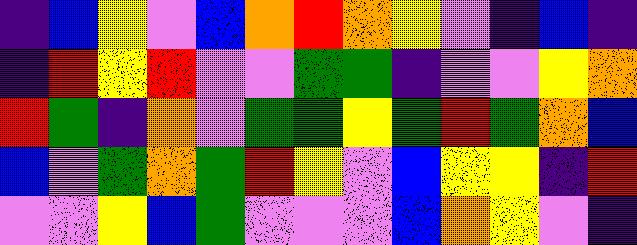[["indigo", "blue", "yellow", "violet", "blue", "orange", "red", "orange", "yellow", "violet", "indigo", "blue", "indigo"], ["indigo", "red", "yellow", "red", "violet", "violet", "green", "green", "indigo", "violet", "violet", "yellow", "orange"], ["red", "green", "indigo", "orange", "violet", "green", "green", "yellow", "green", "red", "green", "orange", "blue"], ["blue", "violet", "green", "orange", "green", "red", "yellow", "violet", "blue", "yellow", "yellow", "indigo", "red"], ["violet", "violet", "yellow", "blue", "green", "violet", "violet", "violet", "blue", "orange", "yellow", "violet", "indigo"]]